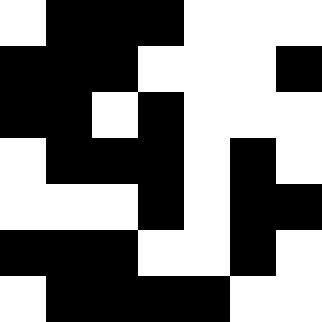[["white", "black", "black", "black", "white", "white", "white"], ["black", "black", "black", "white", "white", "white", "black"], ["black", "black", "white", "black", "white", "white", "white"], ["white", "black", "black", "black", "white", "black", "white"], ["white", "white", "white", "black", "white", "black", "black"], ["black", "black", "black", "white", "white", "black", "white"], ["white", "black", "black", "black", "black", "white", "white"]]